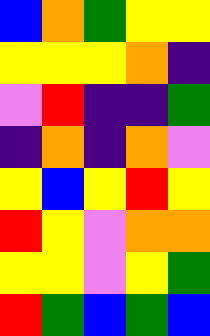[["blue", "orange", "green", "yellow", "yellow"], ["yellow", "yellow", "yellow", "orange", "indigo"], ["violet", "red", "indigo", "indigo", "green"], ["indigo", "orange", "indigo", "orange", "violet"], ["yellow", "blue", "yellow", "red", "yellow"], ["red", "yellow", "violet", "orange", "orange"], ["yellow", "yellow", "violet", "yellow", "green"], ["red", "green", "blue", "green", "blue"]]